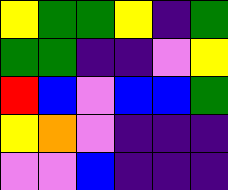[["yellow", "green", "green", "yellow", "indigo", "green"], ["green", "green", "indigo", "indigo", "violet", "yellow"], ["red", "blue", "violet", "blue", "blue", "green"], ["yellow", "orange", "violet", "indigo", "indigo", "indigo"], ["violet", "violet", "blue", "indigo", "indigo", "indigo"]]